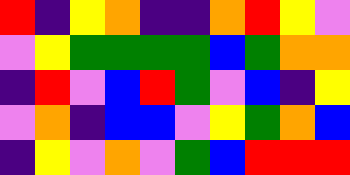[["red", "indigo", "yellow", "orange", "indigo", "indigo", "orange", "red", "yellow", "violet"], ["violet", "yellow", "green", "green", "green", "green", "blue", "green", "orange", "orange"], ["indigo", "red", "violet", "blue", "red", "green", "violet", "blue", "indigo", "yellow"], ["violet", "orange", "indigo", "blue", "blue", "violet", "yellow", "green", "orange", "blue"], ["indigo", "yellow", "violet", "orange", "violet", "green", "blue", "red", "red", "red"]]